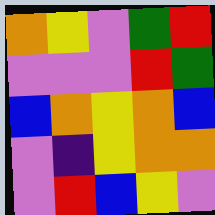[["orange", "yellow", "violet", "green", "red"], ["violet", "violet", "violet", "red", "green"], ["blue", "orange", "yellow", "orange", "blue"], ["violet", "indigo", "yellow", "orange", "orange"], ["violet", "red", "blue", "yellow", "violet"]]